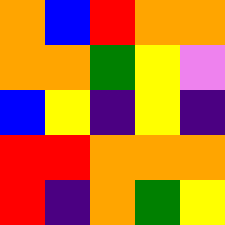[["orange", "blue", "red", "orange", "orange"], ["orange", "orange", "green", "yellow", "violet"], ["blue", "yellow", "indigo", "yellow", "indigo"], ["red", "red", "orange", "orange", "orange"], ["red", "indigo", "orange", "green", "yellow"]]